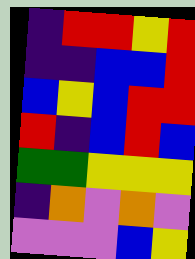[["indigo", "red", "red", "yellow", "red"], ["indigo", "indigo", "blue", "blue", "red"], ["blue", "yellow", "blue", "red", "red"], ["red", "indigo", "blue", "red", "blue"], ["green", "green", "yellow", "yellow", "yellow"], ["indigo", "orange", "violet", "orange", "violet"], ["violet", "violet", "violet", "blue", "yellow"]]